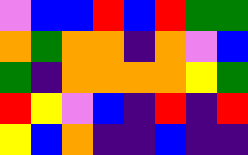[["violet", "blue", "blue", "red", "blue", "red", "green", "green"], ["orange", "green", "orange", "orange", "indigo", "orange", "violet", "blue"], ["green", "indigo", "orange", "orange", "orange", "orange", "yellow", "green"], ["red", "yellow", "violet", "blue", "indigo", "red", "indigo", "red"], ["yellow", "blue", "orange", "indigo", "indigo", "blue", "indigo", "indigo"]]